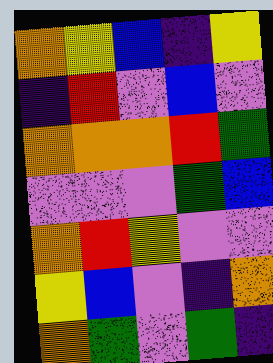[["orange", "yellow", "blue", "indigo", "yellow"], ["indigo", "red", "violet", "blue", "violet"], ["orange", "orange", "orange", "red", "green"], ["violet", "violet", "violet", "green", "blue"], ["orange", "red", "yellow", "violet", "violet"], ["yellow", "blue", "violet", "indigo", "orange"], ["orange", "green", "violet", "green", "indigo"]]